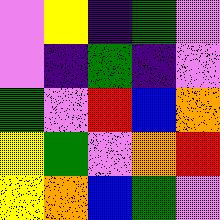[["violet", "yellow", "indigo", "green", "violet"], ["violet", "indigo", "green", "indigo", "violet"], ["green", "violet", "red", "blue", "orange"], ["yellow", "green", "violet", "orange", "red"], ["yellow", "orange", "blue", "green", "violet"]]